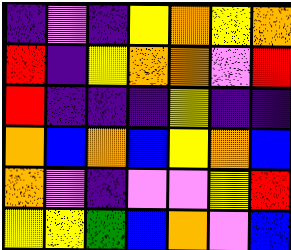[["indigo", "violet", "indigo", "yellow", "orange", "yellow", "orange"], ["red", "indigo", "yellow", "orange", "orange", "violet", "red"], ["red", "indigo", "indigo", "indigo", "yellow", "indigo", "indigo"], ["orange", "blue", "orange", "blue", "yellow", "orange", "blue"], ["orange", "violet", "indigo", "violet", "violet", "yellow", "red"], ["yellow", "yellow", "green", "blue", "orange", "violet", "blue"]]